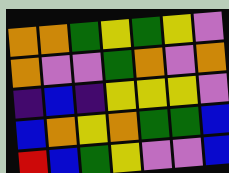[["orange", "orange", "green", "yellow", "green", "yellow", "violet"], ["orange", "violet", "violet", "green", "orange", "violet", "orange"], ["indigo", "blue", "indigo", "yellow", "yellow", "yellow", "violet"], ["blue", "orange", "yellow", "orange", "green", "green", "blue"], ["red", "blue", "green", "yellow", "violet", "violet", "blue"]]